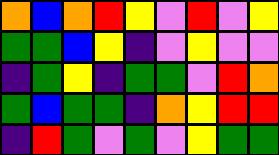[["orange", "blue", "orange", "red", "yellow", "violet", "red", "violet", "yellow"], ["green", "green", "blue", "yellow", "indigo", "violet", "yellow", "violet", "violet"], ["indigo", "green", "yellow", "indigo", "green", "green", "violet", "red", "orange"], ["green", "blue", "green", "green", "indigo", "orange", "yellow", "red", "red"], ["indigo", "red", "green", "violet", "green", "violet", "yellow", "green", "green"]]